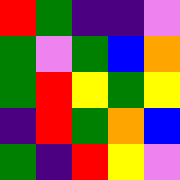[["red", "green", "indigo", "indigo", "violet"], ["green", "violet", "green", "blue", "orange"], ["green", "red", "yellow", "green", "yellow"], ["indigo", "red", "green", "orange", "blue"], ["green", "indigo", "red", "yellow", "violet"]]